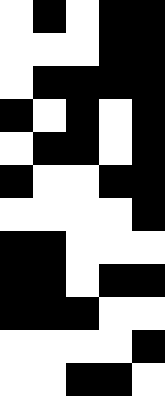[["white", "black", "white", "black", "black"], ["white", "white", "white", "black", "black"], ["white", "black", "black", "black", "black"], ["black", "white", "black", "white", "black"], ["white", "black", "black", "white", "black"], ["black", "white", "white", "black", "black"], ["white", "white", "white", "white", "black"], ["black", "black", "white", "white", "white"], ["black", "black", "white", "black", "black"], ["black", "black", "black", "white", "white"], ["white", "white", "white", "white", "black"], ["white", "white", "black", "black", "white"]]